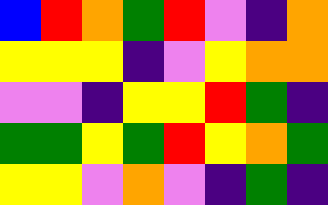[["blue", "red", "orange", "green", "red", "violet", "indigo", "orange"], ["yellow", "yellow", "yellow", "indigo", "violet", "yellow", "orange", "orange"], ["violet", "violet", "indigo", "yellow", "yellow", "red", "green", "indigo"], ["green", "green", "yellow", "green", "red", "yellow", "orange", "green"], ["yellow", "yellow", "violet", "orange", "violet", "indigo", "green", "indigo"]]